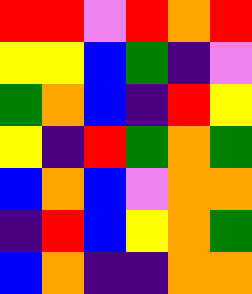[["red", "red", "violet", "red", "orange", "red"], ["yellow", "yellow", "blue", "green", "indigo", "violet"], ["green", "orange", "blue", "indigo", "red", "yellow"], ["yellow", "indigo", "red", "green", "orange", "green"], ["blue", "orange", "blue", "violet", "orange", "orange"], ["indigo", "red", "blue", "yellow", "orange", "green"], ["blue", "orange", "indigo", "indigo", "orange", "orange"]]